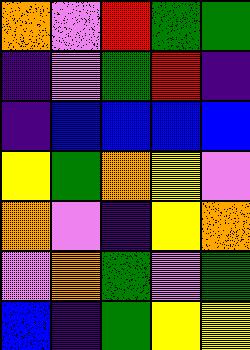[["orange", "violet", "red", "green", "green"], ["indigo", "violet", "green", "red", "indigo"], ["indigo", "blue", "blue", "blue", "blue"], ["yellow", "green", "orange", "yellow", "violet"], ["orange", "violet", "indigo", "yellow", "orange"], ["violet", "orange", "green", "violet", "green"], ["blue", "indigo", "green", "yellow", "yellow"]]